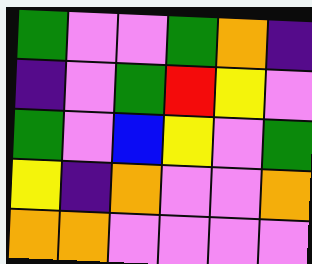[["green", "violet", "violet", "green", "orange", "indigo"], ["indigo", "violet", "green", "red", "yellow", "violet"], ["green", "violet", "blue", "yellow", "violet", "green"], ["yellow", "indigo", "orange", "violet", "violet", "orange"], ["orange", "orange", "violet", "violet", "violet", "violet"]]